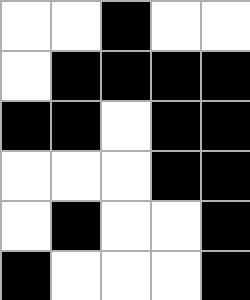[["white", "white", "black", "white", "white"], ["white", "black", "black", "black", "black"], ["black", "black", "white", "black", "black"], ["white", "white", "white", "black", "black"], ["white", "black", "white", "white", "black"], ["black", "white", "white", "white", "black"]]